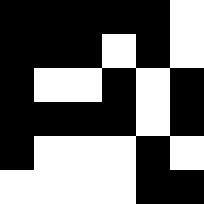[["black", "black", "black", "black", "black", "white"], ["black", "black", "black", "white", "black", "white"], ["black", "white", "white", "black", "white", "black"], ["black", "black", "black", "black", "white", "black"], ["black", "white", "white", "white", "black", "white"], ["white", "white", "white", "white", "black", "black"]]